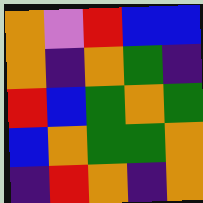[["orange", "violet", "red", "blue", "blue"], ["orange", "indigo", "orange", "green", "indigo"], ["red", "blue", "green", "orange", "green"], ["blue", "orange", "green", "green", "orange"], ["indigo", "red", "orange", "indigo", "orange"]]